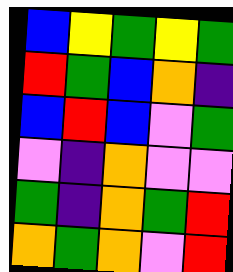[["blue", "yellow", "green", "yellow", "green"], ["red", "green", "blue", "orange", "indigo"], ["blue", "red", "blue", "violet", "green"], ["violet", "indigo", "orange", "violet", "violet"], ["green", "indigo", "orange", "green", "red"], ["orange", "green", "orange", "violet", "red"]]